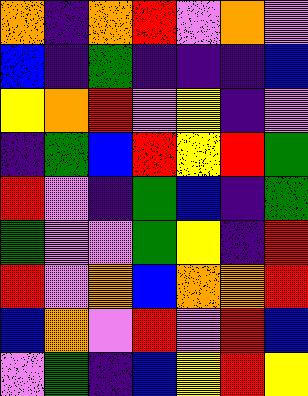[["orange", "indigo", "orange", "red", "violet", "orange", "violet"], ["blue", "indigo", "green", "indigo", "indigo", "indigo", "blue"], ["yellow", "orange", "red", "violet", "yellow", "indigo", "violet"], ["indigo", "green", "blue", "red", "yellow", "red", "green"], ["red", "violet", "indigo", "green", "blue", "indigo", "green"], ["green", "violet", "violet", "green", "yellow", "indigo", "red"], ["red", "violet", "orange", "blue", "orange", "orange", "red"], ["blue", "orange", "violet", "red", "violet", "red", "blue"], ["violet", "green", "indigo", "blue", "yellow", "red", "yellow"]]